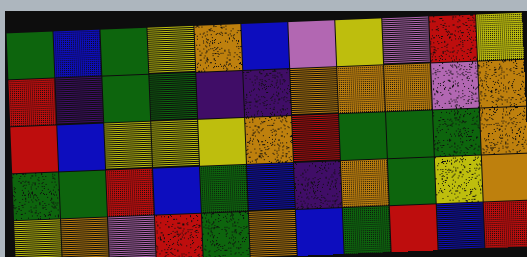[["green", "blue", "green", "yellow", "orange", "blue", "violet", "yellow", "violet", "red", "yellow"], ["red", "indigo", "green", "green", "indigo", "indigo", "orange", "orange", "orange", "violet", "orange"], ["red", "blue", "yellow", "yellow", "yellow", "orange", "red", "green", "green", "green", "orange"], ["green", "green", "red", "blue", "green", "blue", "indigo", "orange", "green", "yellow", "orange"], ["yellow", "orange", "violet", "red", "green", "orange", "blue", "green", "red", "blue", "red"]]